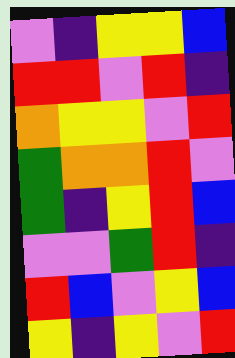[["violet", "indigo", "yellow", "yellow", "blue"], ["red", "red", "violet", "red", "indigo"], ["orange", "yellow", "yellow", "violet", "red"], ["green", "orange", "orange", "red", "violet"], ["green", "indigo", "yellow", "red", "blue"], ["violet", "violet", "green", "red", "indigo"], ["red", "blue", "violet", "yellow", "blue"], ["yellow", "indigo", "yellow", "violet", "red"]]